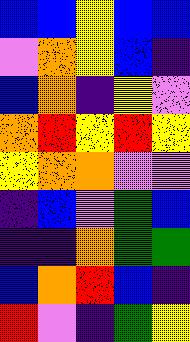[["blue", "blue", "yellow", "blue", "blue"], ["violet", "orange", "yellow", "blue", "indigo"], ["blue", "orange", "indigo", "yellow", "violet"], ["orange", "red", "yellow", "red", "yellow"], ["yellow", "orange", "orange", "violet", "violet"], ["indigo", "blue", "violet", "green", "blue"], ["indigo", "indigo", "orange", "green", "green"], ["blue", "orange", "red", "blue", "indigo"], ["red", "violet", "indigo", "green", "yellow"]]